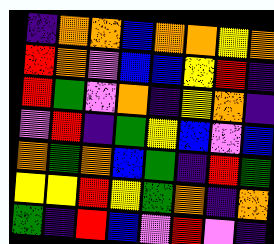[["indigo", "orange", "orange", "blue", "orange", "orange", "yellow", "orange"], ["red", "orange", "violet", "blue", "blue", "yellow", "red", "indigo"], ["red", "green", "violet", "orange", "indigo", "yellow", "orange", "indigo"], ["violet", "red", "indigo", "green", "yellow", "blue", "violet", "blue"], ["orange", "green", "orange", "blue", "green", "indigo", "red", "green"], ["yellow", "yellow", "red", "yellow", "green", "orange", "indigo", "orange"], ["green", "indigo", "red", "blue", "violet", "red", "violet", "indigo"]]